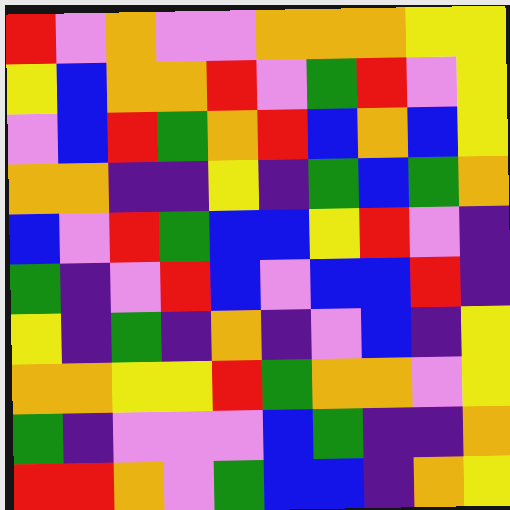[["red", "violet", "orange", "violet", "violet", "orange", "orange", "orange", "yellow", "yellow"], ["yellow", "blue", "orange", "orange", "red", "violet", "green", "red", "violet", "yellow"], ["violet", "blue", "red", "green", "orange", "red", "blue", "orange", "blue", "yellow"], ["orange", "orange", "indigo", "indigo", "yellow", "indigo", "green", "blue", "green", "orange"], ["blue", "violet", "red", "green", "blue", "blue", "yellow", "red", "violet", "indigo"], ["green", "indigo", "violet", "red", "blue", "violet", "blue", "blue", "red", "indigo"], ["yellow", "indigo", "green", "indigo", "orange", "indigo", "violet", "blue", "indigo", "yellow"], ["orange", "orange", "yellow", "yellow", "red", "green", "orange", "orange", "violet", "yellow"], ["green", "indigo", "violet", "violet", "violet", "blue", "green", "indigo", "indigo", "orange"], ["red", "red", "orange", "violet", "green", "blue", "blue", "indigo", "orange", "yellow"]]